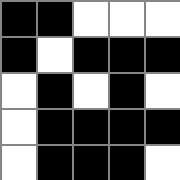[["black", "black", "white", "white", "white"], ["black", "white", "black", "black", "black"], ["white", "black", "white", "black", "white"], ["white", "black", "black", "black", "black"], ["white", "black", "black", "black", "white"]]